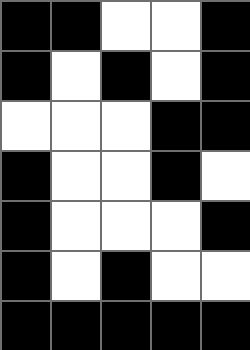[["black", "black", "white", "white", "black"], ["black", "white", "black", "white", "black"], ["white", "white", "white", "black", "black"], ["black", "white", "white", "black", "white"], ["black", "white", "white", "white", "black"], ["black", "white", "black", "white", "white"], ["black", "black", "black", "black", "black"]]